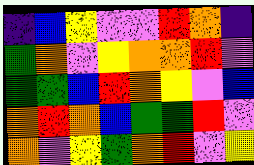[["indigo", "blue", "yellow", "violet", "violet", "red", "orange", "indigo"], ["green", "orange", "violet", "yellow", "orange", "orange", "red", "violet"], ["green", "green", "blue", "red", "orange", "yellow", "violet", "blue"], ["orange", "red", "orange", "blue", "green", "green", "red", "violet"], ["orange", "violet", "yellow", "green", "orange", "red", "violet", "yellow"]]